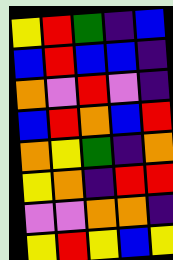[["yellow", "red", "green", "indigo", "blue"], ["blue", "red", "blue", "blue", "indigo"], ["orange", "violet", "red", "violet", "indigo"], ["blue", "red", "orange", "blue", "red"], ["orange", "yellow", "green", "indigo", "orange"], ["yellow", "orange", "indigo", "red", "red"], ["violet", "violet", "orange", "orange", "indigo"], ["yellow", "red", "yellow", "blue", "yellow"]]